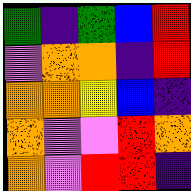[["green", "indigo", "green", "blue", "red"], ["violet", "orange", "orange", "indigo", "red"], ["orange", "orange", "yellow", "blue", "indigo"], ["orange", "violet", "violet", "red", "orange"], ["orange", "violet", "red", "red", "indigo"]]